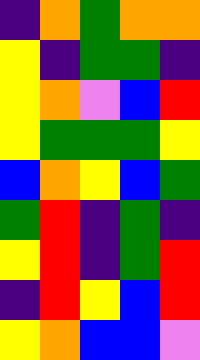[["indigo", "orange", "green", "orange", "orange"], ["yellow", "indigo", "green", "green", "indigo"], ["yellow", "orange", "violet", "blue", "red"], ["yellow", "green", "green", "green", "yellow"], ["blue", "orange", "yellow", "blue", "green"], ["green", "red", "indigo", "green", "indigo"], ["yellow", "red", "indigo", "green", "red"], ["indigo", "red", "yellow", "blue", "red"], ["yellow", "orange", "blue", "blue", "violet"]]